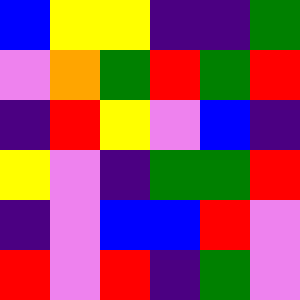[["blue", "yellow", "yellow", "indigo", "indigo", "green"], ["violet", "orange", "green", "red", "green", "red"], ["indigo", "red", "yellow", "violet", "blue", "indigo"], ["yellow", "violet", "indigo", "green", "green", "red"], ["indigo", "violet", "blue", "blue", "red", "violet"], ["red", "violet", "red", "indigo", "green", "violet"]]